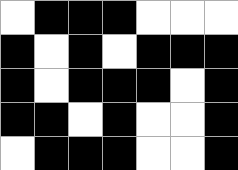[["white", "black", "black", "black", "white", "white", "white"], ["black", "white", "black", "white", "black", "black", "black"], ["black", "white", "black", "black", "black", "white", "black"], ["black", "black", "white", "black", "white", "white", "black"], ["white", "black", "black", "black", "white", "white", "black"]]